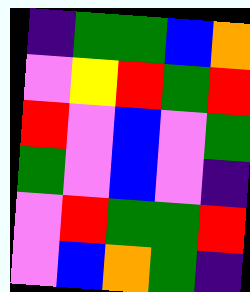[["indigo", "green", "green", "blue", "orange"], ["violet", "yellow", "red", "green", "red"], ["red", "violet", "blue", "violet", "green"], ["green", "violet", "blue", "violet", "indigo"], ["violet", "red", "green", "green", "red"], ["violet", "blue", "orange", "green", "indigo"]]